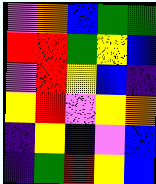[["violet", "orange", "blue", "green", "green"], ["red", "red", "green", "yellow", "blue"], ["violet", "red", "yellow", "blue", "indigo"], ["yellow", "red", "violet", "yellow", "orange"], ["indigo", "yellow", "indigo", "violet", "blue"], ["indigo", "green", "red", "yellow", "blue"]]